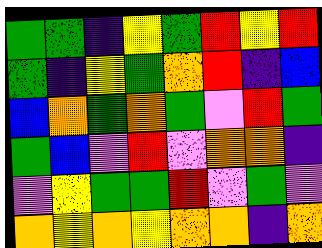[["green", "green", "indigo", "yellow", "green", "red", "yellow", "red"], ["green", "indigo", "yellow", "green", "orange", "red", "indigo", "blue"], ["blue", "orange", "green", "orange", "green", "violet", "red", "green"], ["green", "blue", "violet", "red", "violet", "orange", "orange", "indigo"], ["violet", "yellow", "green", "green", "red", "violet", "green", "violet"], ["orange", "yellow", "orange", "yellow", "orange", "orange", "indigo", "orange"]]